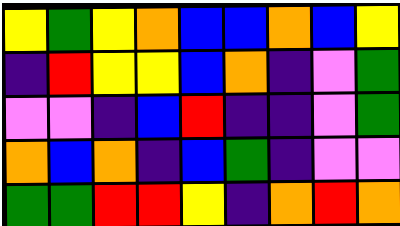[["yellow", "green", "yellow", "orange", "blue", "blue", "orange", "blue", "yellow"], ["indigo", "red", "yellow", "yellow", "blue", "orange", "indigo", "violet", "green"], ["violet", "violet", "indigo", "blue", "red", "indigo", "indigo", "violet", "green"], ["orange", "blue", "orange", "indigo", "blue", "green", "indigo", "violet", "violet"], ["green", "green", "red", "red", "yellow", "indigo", "orange", "red", "orange"]]